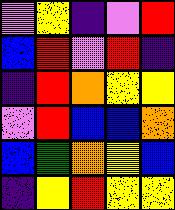[["violet", "yellow", "indigo", "violet", "red"], ["blue", "red", "violet", "red", "indigo"], ["indigo", "red", "orange", "yellow", "yellow"], ["violet", "red", "blue", "blue", "orange"], ["blue", "green", "orange", "yellow", "blue"], ["indigo", "yellow", "red", "yellow", "yellow"]]